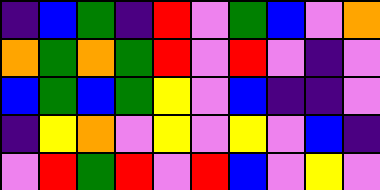[["indigo", "blue", "green", "indigo", "red", "violet", "green", "blue", "violet", "orange"], ["orange", "green", "orange", "green", "red", "violet", "red", "violet", "indigo", "violet"], ["blue", "green", "blue", "green", "yellow", "violet", "blue", "indigo", "indigo", "violet"], ["indigo", "yellow", "orange", "violet", "yellow", "violet", "yellow", "violet", "blue", "indigo"], ["violet", "red", "green", "red", "violet", "red", "blue", "violet", "yellow", "violet"]]